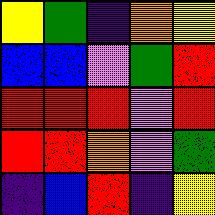[["yellow", "green", "indigo", "orange", "yellow"], ["blue", "blue", "violet", "green", "red"], ["red", "red", "red", "violet", "red"], ["red", "red", "orange", "violet", "green"], ["indigo", "blue", "red", "indigo", "yellow"]]